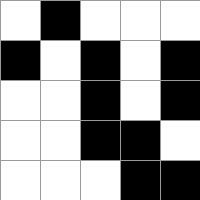[["white", "black", "white", "white", "white"], ["black", "white", "black", "white", "black"], ["white", "white", "black", "white", "black"], ["white", "white", "black", "black", "white"], ["white", "white", "white", "black", "black"]]